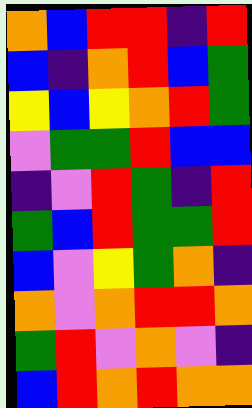[["orange", "blue", "red", "red", "indigo", "red"], ["blue", "indigo", "orange", "red", "blue", "green"], ["yellow", "blue", "yellow", "orange", "red", "green"], ["violet", "green", "green", "red", "blue", "blue"], ["indigo", "violet", "red", "green", "indigo", "red"], ["green", "blue", "red", "green", "green", "red"], ["blue", "violet", "yellow", "green", "orange", "indigo"], ["orange", "violet", "orange", "red", "red", "orange"], ["green", "red", "violet", "orange", "violet", "indigo"], ["blue", "red", "orange", "red", "orange", "orange"]]